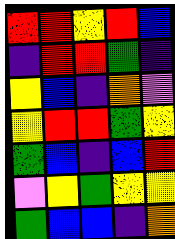[["red", "red", "yellow", "red", "blue"], ["indigo", "red", "red", "green", "indigo"], ["yellow", "blue", "indigo", "orange", "violet"], ["yellow", "red", "red", "green", "yellow"], ["green", "blue", "indigo", "blue", "red"], ["violet", "yellow", "green", "yellow", "yellow"], ["green", "blue", "blue", "indigo", "orange"]]